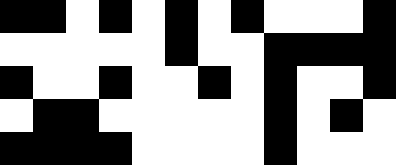[["black", "black", "white", "black", "white", "black", "white", "black", "white", "white", "white", "black"], ["white", "white", "white", "white", "white", "black", "white", "white", "black", "black", "black", "black"], ["black", "white", "white", "black", "white", "white", "black", "white", "black", "white", "white", "black"], ["white", "black", "black", "white", "white", "white", "white", "white", "black", "white", "black", "white"], ["black", "black", "black", "black", "white", "white", "white", "white", "black", "white", "white", "white"]]